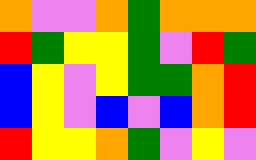[["orange", "violet", "violet", "orange", "green", "orange", "orange", "orange"], ["red", "green", "yellow", "yellow", "green", "violet", "red", "green"], ["blue", "yellow", "violet", "yellow", "green", "green", "orange", "red"], ["blue", "yellow", "violet", "blue", "violet", "blue", "orange", "red"], ["red", "yellow", "yellow", "orange", "green", "violet", "yellow", "violet"]]